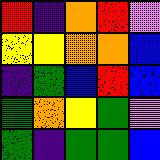[["red", "indigo", "orange", "red", "violet"], ["yellow", "yellow", "orange", "orange", "blue"], ["indigo", "green", "blue", "red", "blue"], ["green", "orange", "yellow", "green", "violet"], ["green", "indigo", "green", "green", "blue"]]